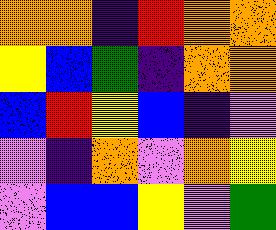[["orange", "orange", "indigo", "red", "orange", "orange"], ["yellow", "blue", "green", "indigo", "orange", "orange"], ["blue", "red", "yellow", "blue", "indigo", "violet"], ["violet", "indigo", "orange", "violet", "orange", "yellow"], ["violet", "blue", "blue", "yellow", "violet", "green"]]